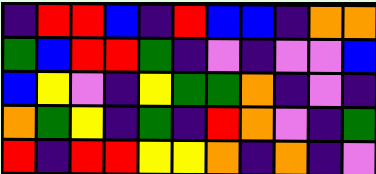[["indigo", "red", "red", "blue", "indigo", "red", "blue", "blue", "indigo", "orange", "orange"], ["green", "blue", "red", "red", "green", "indigo", "violet", "indigo", "violet", "violet", "blue"], ["blue", "yellow", "violet", "indigo", "yellow", "green", "green", "orange", "indigo", "violet", "indigo"], ["orange", "green", "yellow", "indigo", "green", "indigo", "red", "orange", "violet", "indigo", "green"], ["red", "indigo", "red", "red", "yellow", "yellow", "orange", "indigo", "orange", "indigo", "violet"]]